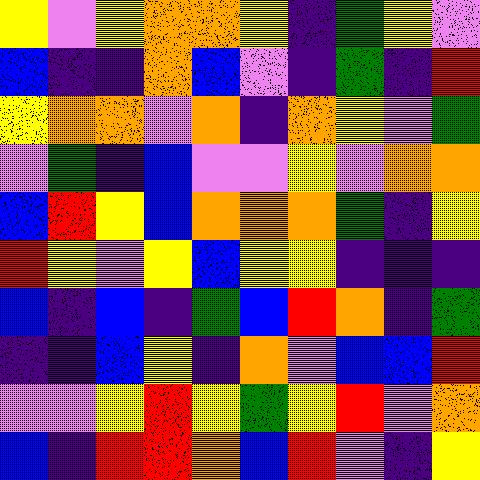[["yellow", "violet", "yellow", "orange", "orange", "yellow", "indigo", "green", "yellow", "violet"], ["blue", "indigo", "indigo", "orange", "blue", "violet", "indigo", "green", "indigo", "red"], ["yellow", "orange", "orange", "violet", "orange", "indigo", "orange", "yellow", "violet", "green"], ["violet", "green", "indigo", "blue", "violet", "violet", "yellow", "violet", "orange", "orange"], ["blue", "red", "yellow", "blue", "orange", "orange", "orange", "green", "indigo", "yellow"], ["red", "yellow", "violet", "yellow", "blue", "yellow", "yellow", "indigo", "indigo", "indigo"], ["blue", "indigo", "blue", "indigo", "green", "blue", "red", "orange", "indigo", "green"], ["indigo", "indigo", "blue", "yellow", "indigo", "orange", "violet", "blue", "blue", "red"], ["violet", "violet", "yellow", "red", "yellow", "green", "yellow", "red", "violet", "orange"], ["blue", "indigo", "red", "red", "orange", "blue", "red", "violet", "indigo", "yellow"]]